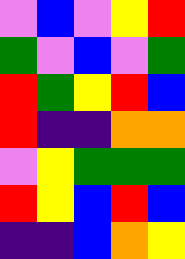[["violet", "blue", "violet", "yellow", "red"], ["green", "violet", "blue", "violet", "green"], ["red", "green", "yellow", "red", "blue"], ["red", "indigo", "indigo", "orange", "orange"], ["violet", "yellow", "green", "green", "green"], ["red", "yellow", "blue", "red", "blue"], ["indigo", "indigo", "blue", "orange", "yellow"]]